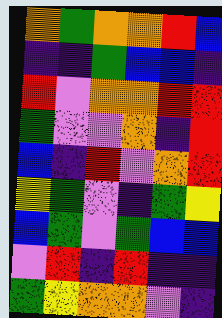[["orange", "green", "orange", "orange", "red", "blue"], ["indigo", "indigo", "green", "blue", "blue", "indigo"], ["red", "violet", "orange", "orange", "red", "red"], ["green", "violet", "violet", "orange", "indigo", "red"], ["blue", "indigo", "red", "violet", "orange", "red"], ["yellow", "green", "violet", "indigo", "green", "yellow"], ["blue", "green", "violet", "green", "blue", "blue"], ["violet", "red", "indigo", "red", "indigo", "indigo"], ["green", "yellow", "orange", "orange", "violet", "indigo"]]